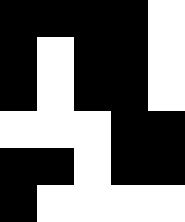[["black", "black", "black", "black", "white"], ["black", "white", "black", "black", "white"], ["black", "white", "black", "black", "white"], ["white", "white", "white", "black", "black"], ["black", "black", "white", "black", "black"], ["black", "white", "white", "white", "white"]]